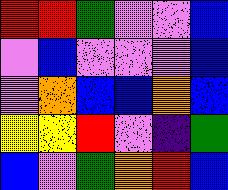[["red", "red", "green", "violet", "violet", "blue"], ["violet", "blue", "violet", "violet", "violet", "blue"], ["violet", "orange", "blue", "blue", "orange", "blue"], ["yellow", "yellow", "red", "violet", "indigo", "green"], ["blue", "violet", "green", "orange", "red", "blue"]]